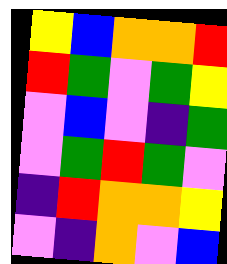[["yellow", "blue", "orange", "orange", "red"], ["red", "green", "violet", "green", "yellow"], ["violet", "blue", "violet", "indigo", "green"], ["violet", "green", "red", "green", "violet"], ["indigo", "red", "orange", "orange", "yellow"], ["violet", "indigo", "orange", "violet", "blue"]]